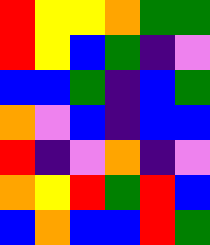[["red", "yellow", "yellow", "orange", "green", "green"], ["red", "yellow", "blue", "green", "indigo", "violet"], ["blue", "blue", "green", "indigo", "blue", "green"], ["orange", "violet", "blue", "indigo", "blue", "blue"], ["red", "indigo", "violet", "orange", "indigo", "violet"], ["orange", "yellow", "red", "green", "red", "blue"], ["blue", "orange", "blue", "blue", "red", "green"]]